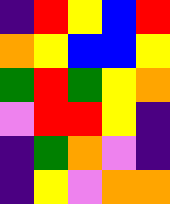[["indigo", "red", "yellow", "blue", "red"], ["orange", "yellow", "blue", "blue", "yellow"], ["green", "red", "green", "yellow", "orange"], ["violet", "red", "red", "yellow", "indigo"], ["indigo", "green", "orange", "violet", "indigo"], ["indigo", "yellow", "violet", "orange", "orange"]]